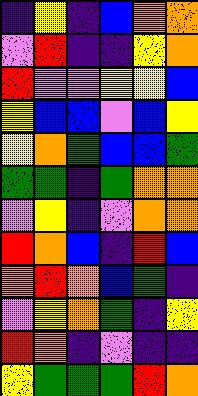[["indigo", "yellow", "indigo", "blue", "orange", "orange"], ["violet", "red", "indigo", "indigo", "yellow", "orange"], ["red", "violet", "violet", "yellow", "yellow", "blue"], ["yellow", "blue", "blue", "violet", "blue", "yellow"], ["yellow", "orange", "green", "blue", "blue", "green"], ["green", "green", "indigo", "green", "orange", "orange"], ["violet", "yellow", "indigo", "violet", "orange", "orange"], ["red", "orange", "blue", "indigo", "red", "blue"], ["orange", "red", "orange", "blue", "green", "indigo"], ["violet", "yellow", "orange", "green", "indigo", "yellow"], ["red", "orange", "indigo", "violet", "indigo", "indigo"], ["yellow", "green", "green", "green", "red", "orange"]]